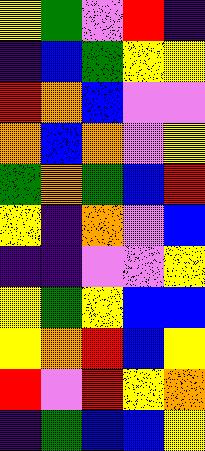[["yellow", "green", "violet", "red", "indigo"], ["indigo", "blue", "green", "yellow", "yellow"], ["red", "orange", "blue", "violet", "violet"], ["orange", "blue", "orange", "violet", "yellow"], ["green", "orange", "green", "blue", "red"], ["yellow", "indigo", "orange", "violet", "blue"], ["indigo", "indigo", "violet", "violet", "yellow"], ["yellow", "green", "yellow", "blue", "blue"], ["yellow", "orange", "red", "blue", "yellow"], ["red", "violet", "red", "yellow", "orange"], ["indigo", "green", "blue", "blue", "yellow"]]